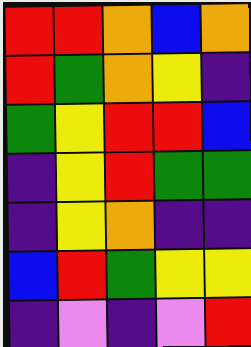[["red", "red", "orange", "blue", "orange"], ["red", "green", "orange", "yellow", "indigo"], ["green", "yellow", "red", "red", "blue"], ["indigo", "yellow", "red", "green", "green"], ["indigo", "yellow", "orange", "indigo", "indigo"], ["blue", "red", "green", "yellow", "yellow"], ["indigo", "violet", "indigo", "violet", "red"]]